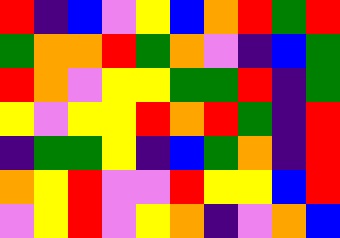[["red", "indigo", "blue", "violet", "yellow", "blue", "orange", "red", "green", "red"], ["green", "orange", "orange", "red", "green", "orange", "violet", "indigo", "blue", "green"], ["red", "orange", "violet", "yellow", "yellow", "green", "green", "red", "indigo", "green"], ["yellow", "violet", "yellow", "yellow", "red", "orange", "red", "green", "indigo", "red"], ["indigo", "green", "green", "yellow", "indigo", "blue", "green", "orange", "indigo", "red"], ["orange", "yellow", "red", "violet", "violet", "red", "yellow", "yellow", "blue", "red"], ["violet", "yellow", "red", "violet", "yellow", "orange", "indigo", "violet", "orange", "blue"]]